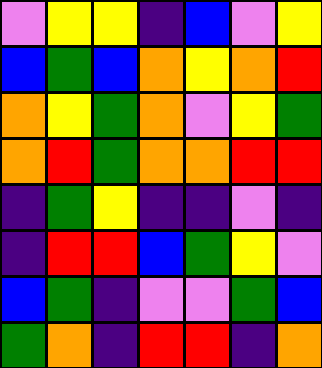[["violet", "yellow", "yellow", "indigo", "blue", "violet", "yellow"], ["blue", "green", "blue", "orange", "yellow", "orange", "red"], ["orange", "yellow", "green", "orange", "violet", "yellow", "green"], ["orange", "red", "green", "orange", "orange", "red", "red"], ["indigo", "green", "yellow", "indigo", "indigo", "violet", "indigo"], ["indigo", "red", "red", "blue", "green", "yellow", "violet"], ["blue", "green", "indigo", "violet", "violet", "green", "blue"], ["green", "orange", "indigo", "red", "red", "indigo", "orange"]]